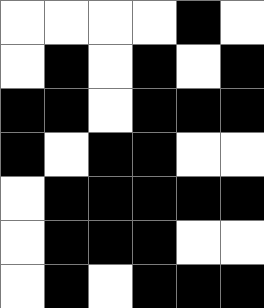[["white", "white", "white", "white", "black", "white"], ["white", "black", "white", "black", "white", "black"], ["black", "black", "white", "black", "black", "black"], ["black", "white", "black", "black", "white", "white"], ["white", "black", "black", "black", "black", "black"], ["white", "black", "black", "black", "white", "white"], ["white", "black", "white", "black", "black", "black"]]